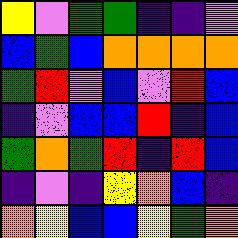[["yellow", "violet", "green", "green", "indigo", "indigo", "violet"], ["blue", "green", "blue", "orange", "orange", "orange", "orange"], ["green", "red", "violet", "blue", "violet", "red", "blue"], ["indigo", "violet", "blue", "blue", "red", "indigo", "blue"], ["green", "orange", "green", "red", "indigo", "red", "blue"], ["indigo", "violet", "indigo", "yellow", "orange", "blue", "indigo"], ["orange", "yellow", "blue", "blue", "yellow", "green", "orange"]]